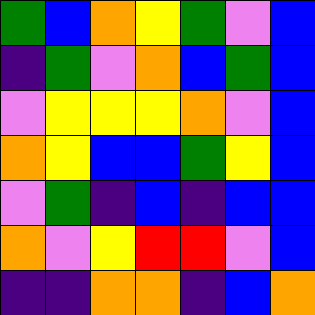[["green", "blue", "orange", "yellow", "green", "violet", "blue"], ["indigo", "green", "violet", "orange", "blue", "green", "blue"], ["violet", "yellow", "yellow", "yellow", "orange", "violet", "blue"], ["orange", "yellow", "blue", "blue", "green", "yellow", "blue"], ["violet", "green", "indigo", "blue", "indigo", "blue", "blue"], ["orange", "violet", "yellow", "red", "red", "violet", "blue"], ["indigo", "indigo", "orange", "orange", "indigo", "blue", "orange"]]